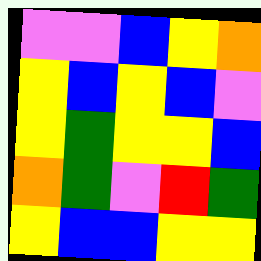[["violet", "violet", "blue", "yellow", "orange"], ["yellow", "blue", "yellow", "blue", "violet"], ["yellow", "green", "yellow", "yellow", "blue"], ["orange", "green", "violet", "red", "green"], ["yellow", "blue", "blue", "yellow", "yellow"]]